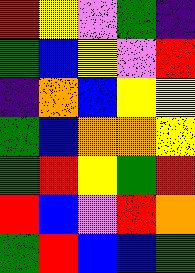[["red", "yellow", "violet", "green", "indigo"], ["green", "blue", "yellow", "violet", "red"], ["indigo", "orange", "blue", "yellow", "yellow"], ["green", "blue", "orange", "orange", "yellow"], ["green", "red", "yellow", "green", "red"], ["red", "blue", "violet", "red", "orange"], ["green", "red", "blue", "blue", "green"]]